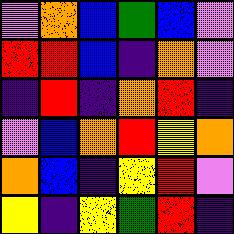[["violet", "orange", "blue", "green", "blue", "violet"], ["red", "red", "blue", "indigo", "orange", "violet"], ["indigo", "red", "indigo", "orange", "red", "indigo"], ["violet", "blue", "orange", "red", "yellow", "orange"], ["orange", "blue", "indigo", "yellow", "red", "violet"], ["yellow", "indigo", "yellow", "green", "red", "indigo"]]